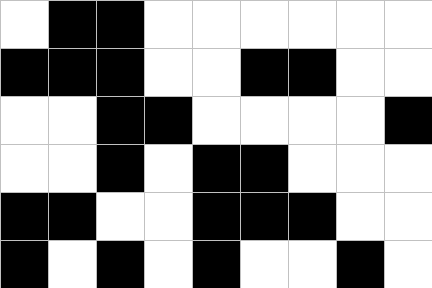[["white", "black", "black", "white", "white", "white", "white", "white", "white"], ["black", "black", "black", "white", "white", "black", "black", "white", "white"], ["white", "white", "black", "black", "white", "white", "white", "white", "black"], ["white", "white", "black", "white", "black", "black", "white", "white", "white"], ["black", "black", "white", "white", "black", "black", "black", "white", "white"], ["black", "white", "black", "white", "black", "white", "white", "black", "white"]]